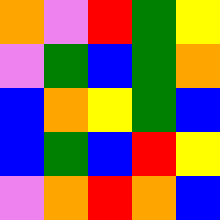[["orange", "violet", "red", "green", "yellow"], ["violet", "green", "blue", "green", "orange"], ["blue", "orange", "yellow", "green", "blue"], ["blue", "green", "blue", "red", "yellow"], ["violet", "orange", "red", "orange", "blue"]]